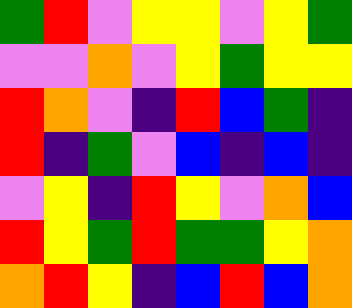[["green", "red", "violet", "yellow", "yellow", "violet", "yellow", "green"], ["violet", "violet", "orange", "violet", "yellow", "green", "yellow", "yellow"], ["red", "orange", "violet", "indigo", "red", "blue", "green", "indigo"], ["red", "indigo", "green", "violet", "blue", "indigo", "blue", "indigo"], ["violet", "yellow", "indigo", "red", "yellow", "violet", "orange", "blue"], ["red", "yellow", "green", "red", "green", "green", "yellow", "orange"], ["orange", "red", "yellow", "indigo", "blue", "red", "blue", "orange"]]